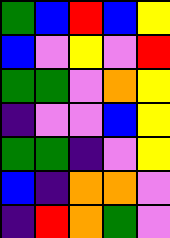[["green", "blue", "red", "blue", "yellow"], ["blue", "violet", "yellow", "violet", "red"], ["green", "green", "violet", "orange", "yellow"], ["indigo", "violet", "violet", "blue", "yellow"], ["green", "green", "indigo", "violet", "yellow"], ["blue", "indigo", "orange", "orange", "violet"], ["indigo", "red", "orange", "green", "violet"]]